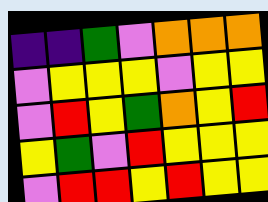[["indigo", "indigo", "green", "violet", "orange", "orange", "orange"], ["violet", "yellow", "yellow", "yellow", "violet", "yellow", "yellow"], ["violet", "red", "yellow", "green", "orange", "yellow", "red"], ["yellow", "green", "violet", "red", "yellow", "yellow", "yellow"], ["violet", "red", "red", "yellow", "red", "yellow", "yellow"]]